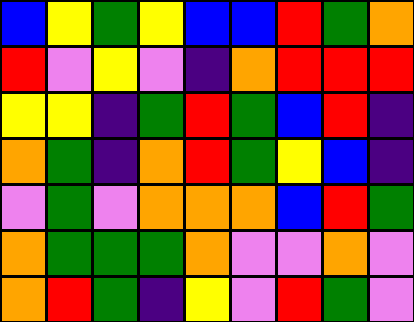[["blue", "yellow", "green", "yellow", "blue", "blue", "red", "green", "orange"], ["red", "violet", "yellow", "violet", "indigo", "orange", "red", "red", "red"], ["yellow", "yellow", "indigo", "green", "red", "green", "blue", "red", "indigo"], ["orange", "green", "indigo", "orange", "red", "green", "yellow", "blue", "indigo"], ["violet", "green", "violet", "orange", "orange", "orange", "blue", "red", "green"], ["orange", "green", "green", "green", "orange", "violet", "violet", "orange", "violet"], ["orange", "red", "green", "indigo", "yellow", "violet", "red", "green", "violet"]]